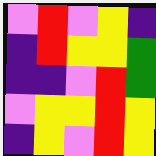[["violet", "red", "violet", "yellow", "indigo"], ["indigo", "red", "yellow", "yellow", "green"], ["indigo", "indigo", "violet", "red", "green"], ["violet", "yellow", "yellow", "red", "yellow"], ["indigo", "yellow", "violet", "red", "yellow"]]